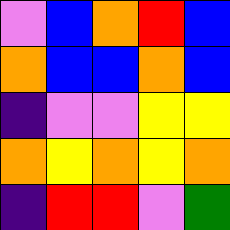[["violet", "blue", "orange", "red", "blue"], ["orange", "blue", "blue", "orange", "blue"], ["indigo", "violet", "violet", "yellow", "yellow"], ["orange", "yellow", "orange", "yellow", "orange"], ["indigo", "red", "red", "violet", "green"]]